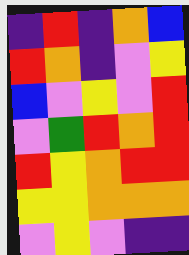[["indigo", "red", "indigo", "orange", "blue"], ["red", "orange", "indigo", "violet", "yellow"], ["blue", "violet", "yellow", "violet", "red"], ["violet", "green", "red", "orange", "red"], ["red", "yellow", "orange", "red", "red"], ["yellow", "yellow", "orange", "orange", "orange"], ["violet", "yellow", "violet", "indigo", "indigo"]]